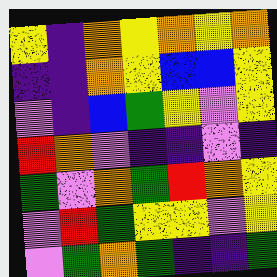[["yellow", "indigo", "orange", "yellow", "orange", "yellow", "orange"], ["indigo", "indigo", "orange", "yellow", "blue", "blue", "yellow"], ["violet", "indigo", "blue", "green", "yellow", "violet", "yellow"], ["red", "orange", "violet", "indigo", "indigo", "violet", "indigo"], ["green", "violet", "orange", "green", "red", "orange", "yellow"], ["violet", "red", "green", "yellow", "yellow", "violet", "yellow"], ["violet", "green", "orange", "green", "indigo", "indigo", "green"]]